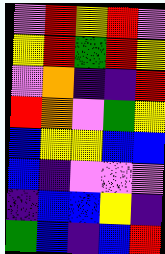[["violet", "red", "yellow", "red", "violet"], ["yellow", "red", "green", "red", "yellow"], ["violet", "orange", "indigo", "indigo", "red"], ["red", "orange", "violet", "green", "yellow"], ["blue", "yellow", "yellow", "blue", "blue"], ["blue", "indigo", "violet", "violet", "violet"], ["indigo", "blue", "blue", "yellow", "indigo"], ["green", "blue", "indigo", "blue", "red"]]